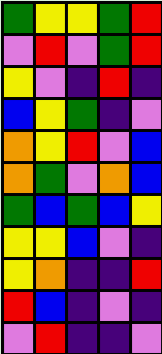[["green", "yellow", "yellow", "green", "red"], ["violet", "red", "violet", "green", "red"], ["yellow", "violet", "indigo", "red", "indigo"], ["blue", "yellow", "green", "indigo", "violet"], ["orange", "yellow", "red", "violet", "blue"], ["orange", "green", "violet", "orange", "blue"], ["green", "blue", "green", "blue", "yellow"], ["yellow", "yellow", "blue", "violet", "indigo"], ["yellow", "orange", "indigo", "indigo", "red"], ["red", "blue", "indigo", "violet", "indigo"], ["violet", "red", "indigo", "indigo", "violet"]]